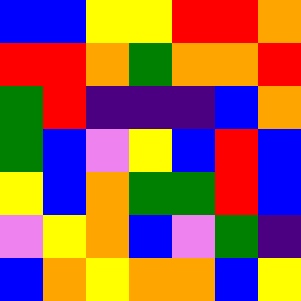[["blue", "blue", "yellow", "yellow", "red", "red", "orange"], ["red", "red", "orange", "green", "orange", "orange", "red"], ["green", "red", "indigo", "indigo", "indigo", "blue", "orange"], ["green", "blue", "violet", "yellow", "blue", "red", "blue"], ["yellow", "blue", "orange", "green", "green", "red", "blue"], ["violet", "yellow", "orange", "blue", "violet", "green", "indigo"], ["blue", "orange", "yellow", "orange", "orange", "blue", "yellow"]]